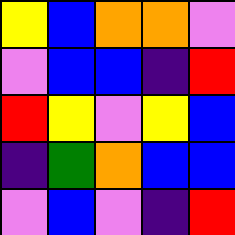[["yellow", "blue", "orange", "orange", "violet"], ["violet", "blue", "blue", "indigo", "red"], ["red", "yellow", "violet", "yellow", "blue"], ["indigo", "green", "orange", "blue", "blue"], ["violet", "blue", "violet", "indigo", "red"]]